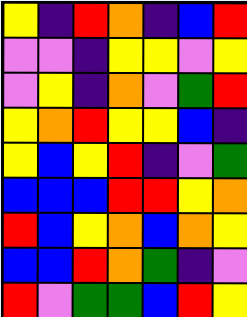[["yellow", "indigo", "red", "orange", "indigo", "blue", "red"], ["violet", "violet", "indigo", "yellow", "yellow", "violet", "yellow"], ["violet", "yellow", "indigo", "orange", "violet", "green", "red"], ["yellow", "orange", "red", "yellow", "yellow", "blue", "indigo"], ["yellow", "blue", "yellow", "red", "indigo", "violet", "green"], ["blue", "blue", "blue", "red", "red", "yellow", "orange"], ["red", "blue", "yellow", "orange", "blue", "orange", "yellow"], ["blue", "blue", "red", "orange", "green", "indigo", "violet"], ["red", "violet", "green", "green", "blue", "red", "yellow"]]